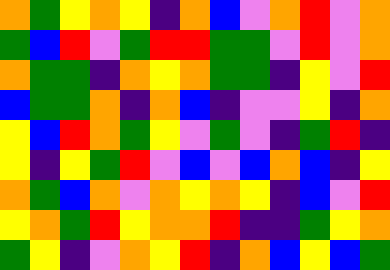[["orange", "green", "yellow", "orange", "yellow", "indigo", "orange", "blue", "violet", "orange", "red", "violet", "orange"], ["green", "blue", "red", "violet", "green", "red", "red", "green", "green", "violet", "red", "violet", "orange"], ["orange", "green", "green", "indigo", "orange", "yellow", "orange", "green", "green", "indigo", "yellow", "violet", "red"], ["blue", "green", "green", "orange", "indigo", "orange", "blue", "indigo", "violet", "violet", "yellow", "indigo", "orange"], ["yellow", "blue", "red", "orange", "green", "yellow", "violet", "green", "violet", "indigo", "green", "red", "indigo"], ["yellow", "indigo", "yellow", "green", "red", "violet", "blue", "violet", "blue", "orange", "blue", "indigo", "yellow"], ["orange", "green", "blue", "orange", "violet", "orange", "yellow", "orange", "yellow", "indigo", "blue", "violet", "red"], ["yellow", "orange", "green", "red", "yellow", "orange", "orange", "red", "indigo", "indigo", "green", "yellow", "orange"], ["green", "yellow", "indigo", "violet", "orange", "yellow", "red", "indigo", "orange", "blue", "yellow", "blue", "green"]]